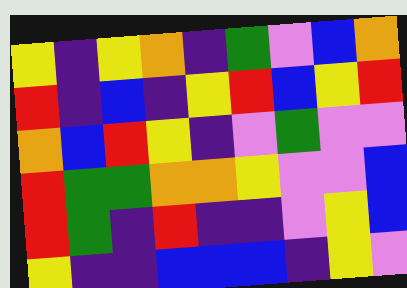[["yellow", "indigo", "yellow", "orange", "indigo", "green", "violet", "blue", "orange"], ["red", "indigo", "blue", "indigo", "yellow", "red", "blue", "yellow", "red"], ["orange", "blue", "red", "yellow", "indigo", "violet", "green", "violet", "violet"], ["red", "green", "green", "orange", "orange", "yellow", "violet", "violet", "blue"], ["red", "green", "indigo", "red", "indigo", "indigo", "violet", "yellow", "blue"], ["yellow", "indigo", "indigo", "blue", "blue", "blue", "indigo", "yellow", "violet"]]